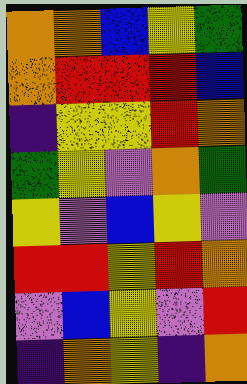[["orange", "orange", "blue", "yellow", "green"], ["orange", "red", "red", "red", "blue"], ["indigo", "yellow", "yellow", "red", "orange"], ["green", "yellow", "violet", "orange", "green"], ["yellow", "violet", "blue", "yellow", "violet"], ["red", "red", "yellow", "red", "orange"], ["violet", "blue", "yellow", "violet", "red"], ["indigo", "orange", "yellow", "indigo", "orange"]]